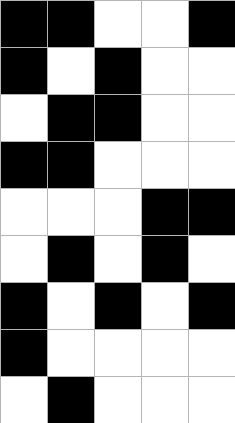[["black", "black", "white", "white", "black"], ["black", "white", "black", "white", "white"], ["white", "black", "black", "white", "white"], ["black", "black", "white", "white", "white"], ["white", "white", "white", "black", "black"], ["white", "black", "white", "black", "white"], ["black", "white", "black", "white", "black"], ["black", "white", "white", "white", "white"], ["white", "black", "white", "white", "white"]]